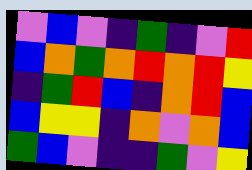[["violet", "blue", "violet", "indigo", "green", "indigo", "violet", "red"], ["blue", "orange", "green", "orange", "red", "orange", "red", "yellow"], ["indigo", "green", "red", "blue", "indigo", "orange", "red", "blue"], ["blue", "yellow", "yellow", "indigo", "orange", "violet", "orange", "blue"], ["green", "blue", "violet", "indigo", "indigo", "green", "violet", "yellow"]]